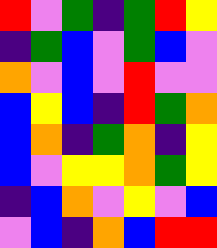[["red", "violet", "green", "indigo", "green", "red", "yellow"], ["indigo", "green", "blue", "violet", "green", "blue", "violet"], ["orange", "violet", "blue", "violet", "red", "violet", "violet"], ["blue", "yellow", "blue", "indigo", "red", "green", "orange"], ["blue", "orange", "indigo", "green", "orange", "indigo", "yellow"], ["blue", "violet", "yellow", "yellow", "orange", "green", "yellow"], ["indigo", "blue", "orange", "violet", "yellow", "violet", "blue"], ["violet", "blue", "indigo", "orange", "blue", "red", "red"]]